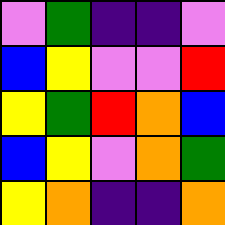[["violet", "green", "indigo", "indigo", "violet"], ["blue", "yellow", "violet", "violet", "red"], ["yellow", "green", "red", "orange", "blue"], ["blue", "yellow", "violet", "orange", "green"], ["yellow", "orange", "indigo", "indigo", "orange"]]